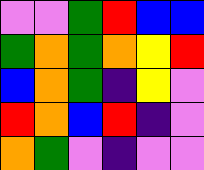[["violet", "violet", "green", "red", "blue", "blue"], ["green", "orange", "green", "orange", "yellow", "red"], ["blue", "orange", "green", "indigo", "yellow", "violet"], ["red", "orange", "blue", "red", "indigo", "violet"], ["orange", "green", "violet", "indigo", "violet", "violet"]]